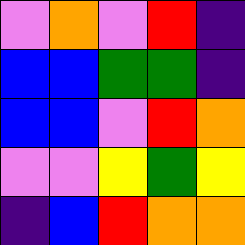[["violet", "orange", "violet", "red", "indigo"], ["blue", "blue", "green", "green", "indigo"], ["blue", "blue", "violet", "red", "orange"], ["violet", "violet", "yellow", "green", "yellow"], ["indigo", "blue", "red", "orange", "orange"]]